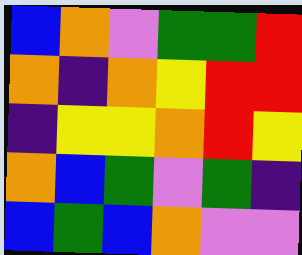[["blue", "orange", "violet", "green", "green", "red"], ["orange", "indigo", "orange", "yellow", "red", "red"], ["indigo", "yellow", "yellow", "orange", "red", "yellow"], ["orange", "blue", "green", "violet", "green", "indigo"], ["blue", "green", "blue", "orange", "violet", "violet"]]